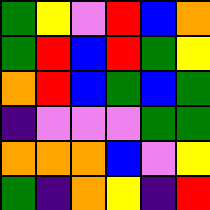[["green", "yellow", "violet", "red", "blue", "orange"], ["green", "red", "blue", "red", "green", "yellow"], ["orange", "red", "blue", "green", "blue", "green"], ["indigo", "violet", "violet", "violet", "green", "green"], ["orange", "orange", "orange", "blue", "violet", "yellow"], ["green", "indigo", "orange", "yellow", "indigo", "red"]]